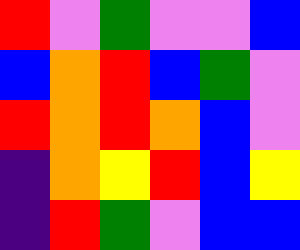[["red", "violet", "green", "violet", "violet", "blue"], ["blue", "orange", "red", "blue", "green", "violet"], ["red", "orange", "red", "orange", "blue", "violet"], ["indigo", "orange", "yellow", "red", "blue", "yellow"], ["indigo", "red", "green", "violet", "blue", "blue"]]